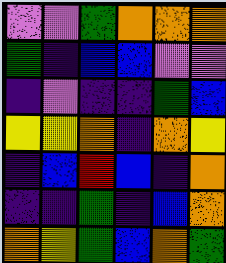[["violet", "violet", "green", "orange", "orange", "orange"], ["green", "indigo", "blue", "blue", "violet", "violet"], ["indigo", "violet", "indigo", "indigo", "green", "blue"], ["yellow", "yellow", "orange", "indigo", "orange", "yellow"], ["indigo", "blue", "red", "blue", "indigo", "orange"], ["indigo", "indigo", "green", "indigo", "blue", "orange"], ["orange", "yellow", "green", "blue", "orange", "green"]]